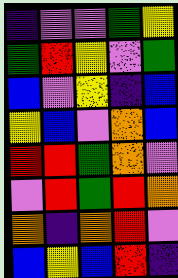[["indigo", "violet", "violet", "green", "yellow"], ["green", "red", "yellow", "violet", "green"], ["blue", "violet", "yellow", "indigo", "blue"], ["yellow", "blue", "violet", "orange", "blue"], ["red", "red", "green", "orange", "violet"], ["violet", "red", "green", "red", "orange"], ["orange", "indigo", "orange", "red", "violet"], ["blue", "yellow", "blue", "red", "indigo"]]